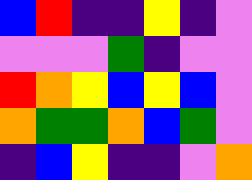[["blue", "red", "indigo", "indigo", "yellow", "indigo", "violet"], ["violet", "violet", "violet", "green", "indigo", "violet", "violet"], ["red", "orange", "yellow", "blue", "yellow", "blue", "violet"], ["orange", "green", "green", "orange", "blue", "green", "violet"], ["indigo", "blue", "yellow", "indigo", "indigo", "violet", "orange"]]